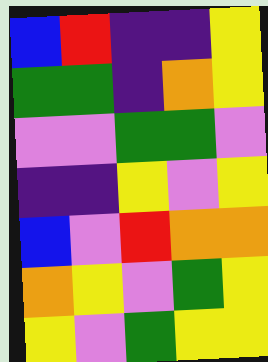[["blue", "red", "indigo", "indigo", "yellow"], ["green", "green", "indigo", "orange", "yellow"], ["violet", "violet", "green", "green", "violet"], ["indigo", "indigo", "yellow", "violet", "yellow"], ["blue", "violet", "red", "orange", "orange"], ["orange", "yellow", "violet", "green", "yellow"], ["yellow", "violet", "green", "yellow", "yellow"]]